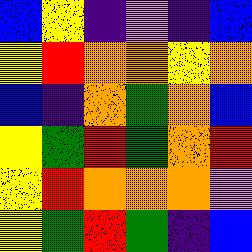[["blue", "yellow", "indigo", "violet", "indigo", "blue"], ["yellow", "red", "orange", "orange", "yellow", "orange"], ["blue", "indigo", "orange", "green", "orange", "blue"], ["yellow", "green", "red", "green", "orange", "red"], ["yellow", "red", "orange", "orange", "orange", "violet"], ["yellow", "green", "red", "green", "indigo", "blue"]]